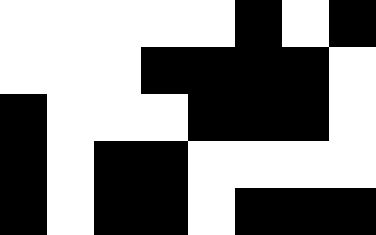[["white", "white", "white", "white", "white", "black", "white", "black"], ["white", "white", "white", "black", "black", "black", "black", "white"], ["black", "white", "white", "white", "black", "black", "black", "white"], ["black", "white", "black", "black", "white", "white", "white", "white"], ["black", "white", "black", "black", "white", "black", "black", "black"]]